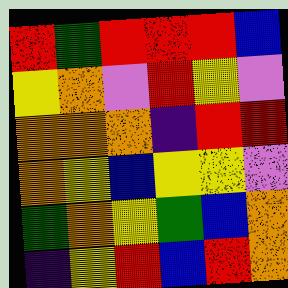[["red", "green", "red", "red", "red", "blue"], ["yellow", "orange", "violet", "red", "yellow", "violet"], ["orange", "orange", "orange", "indigo", "red", "red"], ["orange", "yellow", "blue", "yellow", "yellow", "violet"], ["green", "orange", "yellow", "green", "blue", "orange"], ["indigo", "yellow", "red", "blue", "red", "orange"]]